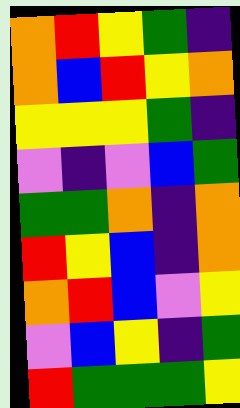[["orange", "red", "yellow", "green", "indigo"], ["orange", "blue", "red", "yellow", "orange"], ["yellow", "yellow", "yellow", "green", "indigo"], ["violet", "indigo", "violet", "blue", "green"], ["green", "green", "orange", "indigo", "orange"], ["red", "yellow", "blue", "indigo", "orange"], ["orange", "red", "blue", "violet", "yellow"], ["violet", "blue", "yellow", "indigo", "green"], ["red", "green", "green", "green", "yellow"]]